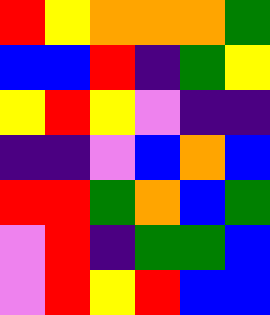[["red", "yellow", "orange", "orange", "orange", "green"], ["blue", "blue", "red", "indigo", "green", "yellow"], ["yellow", "red", "yellow", "violet", "indigo", "indigo"], ["indigo", "indigo", "violet", "blue", "orange", "blue"], ["red", "red", "green", "orange", "blue", "green"], ["violet", "red", "indigo", "green", "green", "blue"], ["violet", "red", "yellow", "red", "blue", "blue"]]